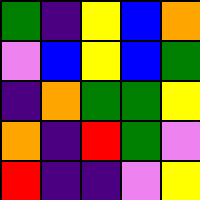[["green", "indigo", "yellow", "blue", "orange"], ["violet", "blue", "yellow", "blue", "green"], ["indigo", "orange", "green", "green", "yellow"], ["orange", "indigo", "red", "green", "violet"], ["red", "indigo", "indigo", "violet", "yellow"]]